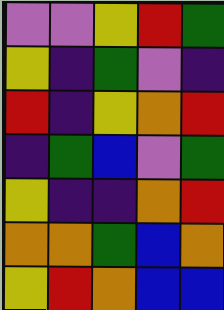[["violet", "violet", "yellow", "red", "green"], ["yellow", "indigo", "green", "violet", "indigo"], ["red", "indigo", "yellow", "orange", "red"], ["indigo", "green", "blue", "violet", "green"], ["yellow", "indigo", "indigo", "orange", "red"], ["orange", "orange", "green", "blue", "orange"], ["yellow", "red", "orange", "blue", "blue"]]